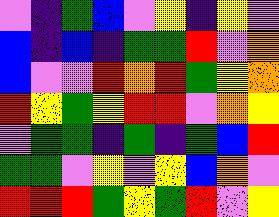[["violet", "indigo", "green", "blue", "violet", "yellow", "indigo", "yellow", "violet"], ["blue", "indigo", "blue", "indigo", "green", "green", "red", "violet", "orange"], ["blue", "violet", "violet", "red", "orange", "red", "green", "yellow", "orange"], ["red", "yellow", "green", "yellow", "red", "red", "violet", "orange", "yellow"], ["violet", "green", "green", "indigo", "green", "indigo", "green", "blue", "red"], ["green", "green", "violet", "yellow", "violet", "yellow", "blue", "orange", "violet"], ["red", "red", "red", "green", "yellow", "green", "red", "violet", "yellow"]]